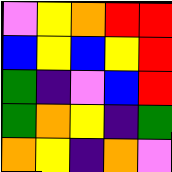[["violet", "yellow", "orange", "red", "red"], ["blue", "yellow", "blue", "yellow", "red"], ["green", "indigo", "violet", "blue", "red"], ["green", "orange", "yellow", "indigo", "green"], ["orange", "yellow", "indigo", "orange", "violet"]]